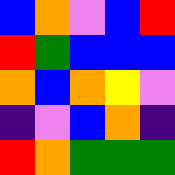[["blue", "orange", "violet", "blue", "red"], ["red", "green", "blue", "blue", "blue"], ["orange", "blue", "orange", "yellow", "violet"], ["indigo", "violet", "blue", "orange", "indigo"], ["red", "orange", "green", "green", "green"]]